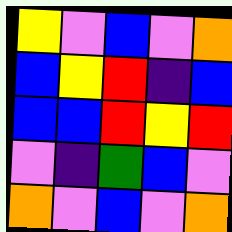[["yellow", "violet", "blue", "violet", "orange"], ["blue", "yellow", "red", "indigo", "blue"], ["blue", "blue", "red", "yellow", "red"], ["violet", "indigo", "green", "blue", "violet"], ["orange", "violet", "blue", "violet", "orange"]]